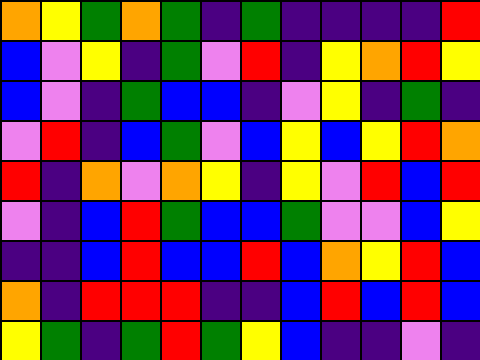[["orange", "yellow", "green", "orange", "green", "indigo", "green", "indigo", "indigo", "indigo", "indigo", "red"], ["blue", "violet", "yellow", "indigo", "green", "violet", "red", "indigo", "yellow", "orange", "red", "yellow"], ["blue", "violet", "indigo", "green", "blue", "blue", "indigo", "violet", "yellow", "indigo", "green", "indigo"], ["violet", "red", "indigo", "blue", "green", "violet", "blue", "yellow", "blue", "yellow", "red", "orange"], ["red", "indigo", "orange", "violet", "orange", "yellow", "indigo", "yellow", "violet", "red", "blue", "red"], ["violet", "indigo", "blue", "red", "green", "blue", "blue", "green", "violet", "violet", "blue", "yellow"], ["indigo", "indigo", "blue", "red", "blue", "blue", "red", "blue", "orange", "yellow", "red", "blue"], ["orange", "indigo", "red", "red", "red", "indigo", "indigo", "blue", "red", "blue", "red", "blue"], ["yellow", "green", "indigo", "green", "red", "green", "yellow", "blue", "indigo", "indigo", "violet", "indigo"]]